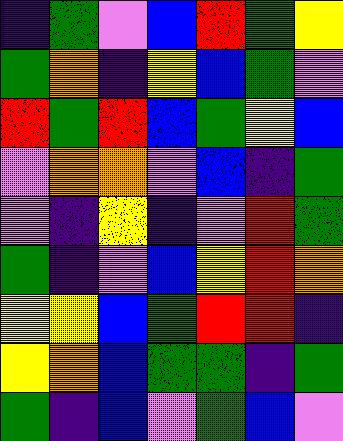[["indigo", "green", "violet", "blue", "red", "green", "yellow"], ["green", "orange", "indigo", "yellow", "blue", "green", "violet"], ["red", "green", "red", "blue", "green", "yellow", "blue"], ["violet", "orange", "orange", "violet", "blue", "indigo", "green"], ["violet", "indigo", "yellow", "indigo", "violet", "red", "green"], ["green", "indigo", "violet", "blue", "yellow", "red", "orange"], ["yellow", "yellow", "blue", "green", "red", "red", "indigo"], ["yellow", "orange", "blue", "green", "green", "indigo", "green"], ["green", "indigo", "blue", "violet", "green", "blue", "violet"]]